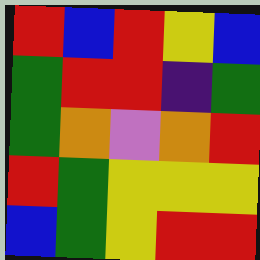[["red", "blue", "red", "yellow", "blue"], ["green", "red", "red", "indigo", "green"], ["green", "orange", "violet", "orange", "red"], ["red", "green", "yellow", "yellow", "yellow"], ["blue", "green", "yellow", "red", "red"]]